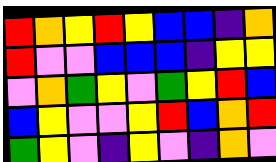[["red", "orange", "yellow", "red", "yellow", "blue", "blue", "indigo", "orange"], ["red", "violet", "violet", "blue", "blue", "blue", "indigo", "yellow", "yellow"], ["violet", "orange", "green", "yellow", "violet", "green", "yellow", "red", "blue"], ["blue", "yellow", "violet", "violet", "yellow", "red", "blue", "orange", "red"], ["green", "yellow", "violet", "indigo", "yellow", "violet", "indigo", "orange", "violet"]]